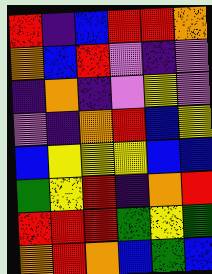[["red", "indigo", "blue", "red", "red", "orange"], ["orange", "blue", "red", "violet", "indigo", "violet"], ["indigo", "orange", "indigo", "violet", "yellow", "violet"], ["violet", "indigo", "orange", "red", "blue", "yellow"], ["blue", "yellow", "yellow", "yellow", "blue", "blue"], ["green", "yellow", "red", "indigo", "orange", "red"], ["red", "red", "red", "green", "yellow", "green"], ["orange", "red", "orange", "blue", "green", "blue"]]